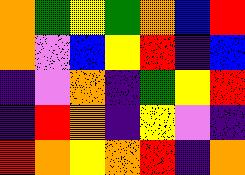[["orange", "green", "yellow", "green", "orange", "blue", "red"], ["orange", "violet", "blue", "yellow", "red", "indigo", "blue"], ["indigo", "violet", "orange", "indigo", "green", "yellow", "red"], ["indigo", "red", "orange", "indigo", "yellow", "violet", "indigo"], ["red", "orange", "yellow", "orange", "red", "indigo", "orange"]]